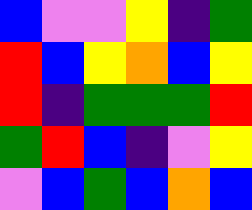[["blue", "violet", "violet", "yellow", "indigo", "green"], ["red", "blue", "yellow", "orange", "blue", "yellow"], ["red", "indigo", "green", "green", "green", "red"], ["green", "red", "blue", "indigo", "violet", "yellow"], ["violet", "blue", "green", "blue", "orange", "blue"]]